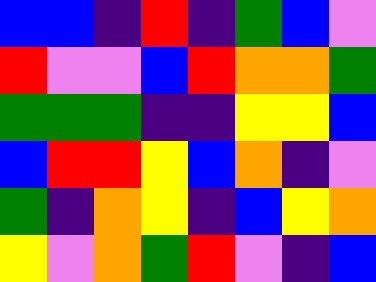[["blue", "blue", "indigo", "red", "indigo", "green", "blue", "violet"], ["red", "violet", "violet", "blue", "red", "orange", "orange", "green"], ["green", "green", "green", "indigo", "indigo", "yellow", "yellow", "blue"], ["blue", "red", "red", "yellow", "blue", "orange", "indigo", "violet"], ["green", "indigo", "orange", "yellow", "indigo", "blue", "yellow", "orange"], ["yellow", "violet", "orange", "green", "red", "violet", "indigo", "blue"]]